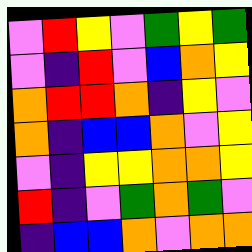[["violet", "red", "yellow", "violet", "green", "yellow", "green"], ["violet", "indigo", "red", "violet", "blue", "orange", "yellow"], ["orange", "red", "red", "orange", "indigo", "yellow", "violet"], ["orange", "indigo", "blue", "blue", "orange", "violet", "yellow"], ["violet", "indigo", "yellow", "yellow", "orange", "orange", "yellow"], ["red", "indigo", "violet", "green", "orange", "green", "violet"], ["indigo", "blue", "blue", "orange", "violet", "orange", "orange"]]